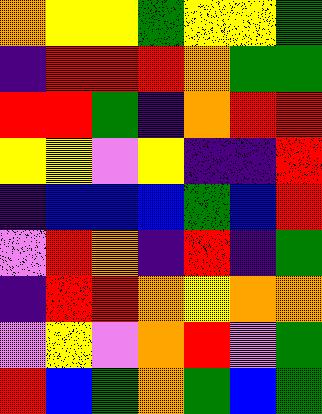[["orange", "yellow", "yellow", "green", "yellow", "yellow", "green"], ["indigo", "red", "red", "red", "orange", "green", "green"], ["red", "red", "green", "indigo", "orange", "red", "red"], ["yellow", "yellow", "violet", "yellow", "indigo", "indigo", "red"], ["indigo", "blue", "blue", "blue", "green", "blue", "red"], ["violet", "red", "orange", "indigo", "red", "indigo", "green"], ["indigo", "red", "red", "orange", "yellow", "orange", "orange"], ["violet", "yellow", "violet", "orange", "red", "violet", "green"], ["red", "blue", "green", "orange", "green", "blue", "green"]]